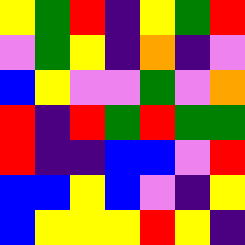[["yellow", "green", "red", "indigo", "yellow", "green", "red"], ["violet", "green", "yellow", "indigo", "orange", "indigo", "violet"], ["blue", "yellow", "violet", "violet", "green", "violet", "orange"], ["red", "indigo", "red", "green", "red", "green", "green"], ["red", "indigo", "indigo", "blue", "blue", "violet", "red"], ["blue", "blue", "yellow", "blue", "violet", "indigo", "yellow"], ["blue", "yellow", "yellow", "yellow", "red", "yellow", "indigo"]]